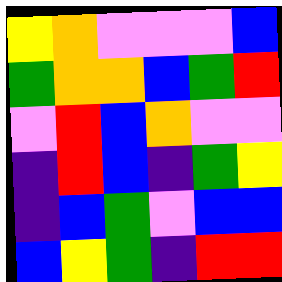[["yellow", "orange", "violet", "violet", "violet", "blue"], ["green", "orange", "orange", "blue", "green", "red"], ["violet", "red", "blue", "orange", "violet", "violet"], ["indigo", "red", "blue", "indigo", "green", "yellow"], ["indigo", "blue", "green", "violet", "blue", "blue"], ["blue", "yellow", "green", "indigo", "red", "red"]]